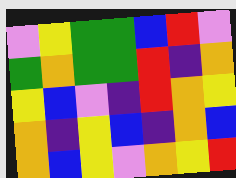[["violet", "yellow", "green", "green", "blue", "red", "violet"], ["green", "orange", "green", "green", "red", "indigo", "orange"], ["yellow", "blue", "violet", "indigo", "red", "orange", "yellow"], ["orange", "indigo", "yellow", "blue", "indigo", "orange", "blue"], ["orange", "blue", "yellow", "violet", "orange", "yellow", "red"]]